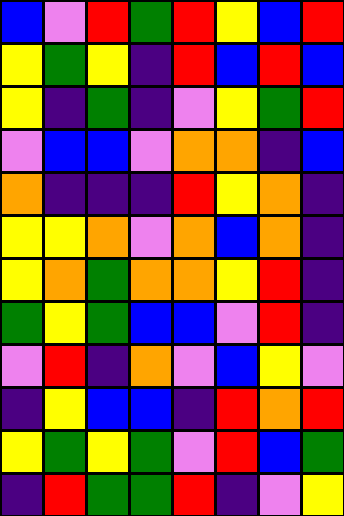[["blue", "violet", "red", "green", "red", "yellow", "blue", "red"], ["yellow", "green", "yellow", "indigo", "red", "blue", "red", "blue"], ["yellow", "indigo", "green", "indigo", "violet", "yellow", "green", "red"], ["violet", "blue", "blue", "violet", "orange", "orange", "indigo", "blue"], ["orange", "indigo", "indigo", "indigo", "red", "yellow", "orange", "indigo"], ["yellow", "yellow", "orange", "violet", "orange", "blue", "orange", "indigo"], ["yellow", "orange", "green", "orange", "orange", "yellow", "red", "indigo"], ["green", "yellow", "green", "blue", "blue", "violet", "red", "indigo"], ["violet", "red", "indigo", "orange", "violet", "blue", "yellow", "violet"], ["indigo", "yellow", "blue", "blue", "indigo", "red", "orange", "red"], ["yellow", "green", "yellow", "green", "violet", "red", "blue", "green"], ["indigo", "red", "green", "green", "red", "indigo", "violet", "yellow"]]